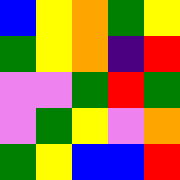[["blue", "yellow", "orange", "green", "yellow"], ["green", "yellow", "orange", "indigo", "red"], ["violet", "violet", "green", "red", "green"], ["violet", "green", "yellow", "violet", "orange"], ["green", "yellow", "blue", "blue", "red"]]